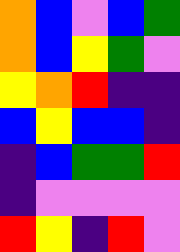[["orange", "blue", "violet", "blue", "green"], ["orange", "blue", "yellow", "green", "violet"], ["yellow", "orange", "red", "indigo", "indigo"], ["blue", "yellow", "blue", "blue", "indigo"], ["indigo", "blue", "green", "green", "red"], ["indigo", "violet", "violet", "violet", "violet"], ["red", "yellow", "indigo", "red", "violet"]]